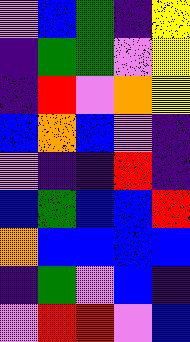[["violet", "blue", "green", "indigo", "yellow"], ["indigo", "green", "green", "violet", "yellow"], ["indigo", "red", "violet", "orange", "yellow"], ["blue", "orange", "blue", "violet", "indigo"], ["violet", "indigo", "indigo", "red", "indigo"], ["blue", "green", "blue", "blue", "red"], ["orange", "blue", "blue", "blue", "blue"], ["indigo", "green", "violet", "blue", "indigo"], ["violet", "red", "red", "violet", "blue"]]